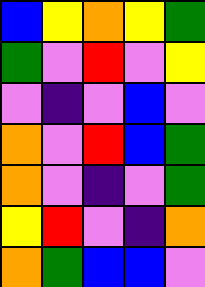[["blue", "yellow", "orange", "yellow", "green"], ["green", "violet", "red", "violet", "yellow"], ["violet", "indigo", "violet", "blue", "violet"], ["orange", "violet", "red", "blue", "green"], ["orange", "violet", "indigo", "violet", "green"], ["yellow", "red", "violet", "indigo", "orange"], ["orange", "green", "blue", "blue", "violet"]]